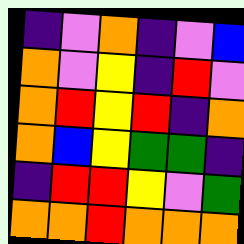[["indigo", "violet", "orange", "indigo", "violet", "blue"], ["orange", "violet", "yellow", "indigo", "red", "violet"], ["orange", "red", "yellow", "red", "indigo", "orange"], ["orange", "blue", "yellow", "green", "green", "indigo"], ["indigo", "red", "red", "yellow", "violet", "green"], ["orange", "orange", "red", "orange", "orange", "orange"]]